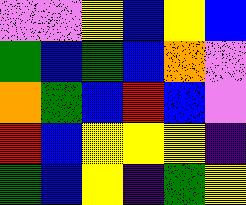[["violet", "violet", "yellow", "blue", "yellow", "blue"], ["green", "blue", "green", "blue", "orange", "violet"], ["orange", "green", "blue", "red", "blue", "violet"], ["red", "blue", "yellow", "yellow", "yellow", "indigo"], ["green", "blue", "yellow", "indigo", "green", "yellow"]]